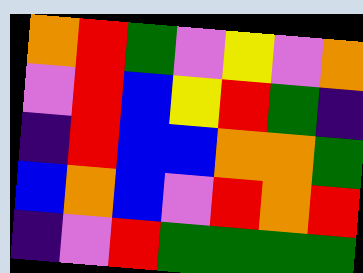[["orange", "red", "green", "violet", "yellow", "violet", "orange"], ["violet", "red", "blue", "yellow", "red", "green", "indigo"], ["indigo", "red", "blue", "blue", "orange", "orange", "green"], ["blue", "orange", "blue", "violet", "red", "orange", "red"], ["indigo", "violet", "red", "green", "green", "green", "green"]]